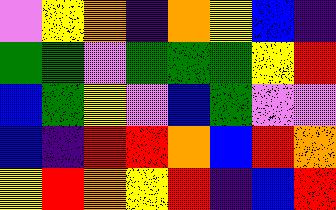[["violet", "yellow", "orange", "indigo", "orange", "yellow", "blue", "indigo"], ["green", "green", "violet", "green", "green", "green", "yellow", "red"], ["blue", "green", "yellow", "violet", "blue", "green", "violet", "violet"], ["blue", "indigo", "red", "red", "orange", "blue", "red", "orange"], ["yellow", "red", "orange", "yellow", "red", "indigo", "blue", "red"]]